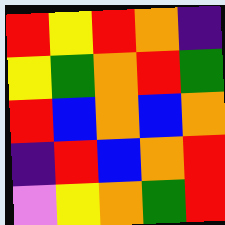[["red", "yellow", "red", "orange", "indigo"], ["yellow", "green", "orange", "red", "green"], ["red", "blue", "orange", "blue", "orange"], ["indigo", "red", "blue", "orange", "red"], ["violet", "yellow", "orange", "green", "red"]]